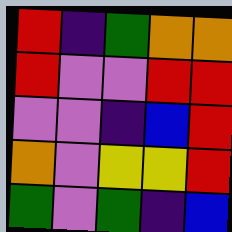[["red", "indigo", "green", "orange", "orange"], ["red", "violet", "violet", "red", "red"], ["violet", "violet", "indigo", "blue", "red"], ["orange", "violet", "yellow", "yellow", "red"], ["green", "violet", "green", "indigo", "blue"]]